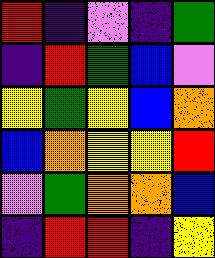[["red", "indigo", "violet", "indigo", "green"], ["indigo", "red", "green", "blue", "violet"], ["yellow", "green", "yellow", "blue", "orange"], ["blue", "orange", "yellow", "yellow", "red"], ["violet", "green", "orange", "orange", "blue"], ["indigo", "red", "red", "indigo", "yellow"]]